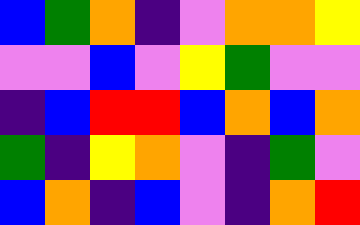[["blue", "green", "orange", "indigo", "violet", "orange", "orange", "yellow"], ["violet", "violet", "blue", "violet", "yellow", "green", "violet", "violet"], ["indigo", "blue", "red", "red", "blue", "orange", "blue", "orange"], ["green", "indigo", "yellow", "orange", "violet", "indigo", "green", "violet"], ["blue", "orange", "indigo", "blue", "violet", "indigo", "orange", "red"]]